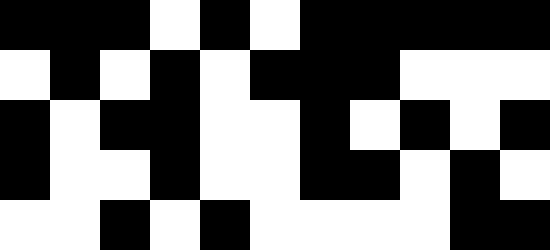[["black", "black", "black", "white", "black", "white", "black", "black", "black", "black", "black"], ["white", "black", "white", "black", "white", "black", "black", "black", "white", "white", "white"], ["black", "white", "black", "black", "white", "white", "black", "white", "black", "white", "black"], ["black", "white", "white", "black", "white", "white", "black", "black", "white", "black", "white"], ["white", "white", "black", "white", "black", "white", "white", "white", "white", "black", "black"]]